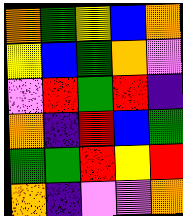[["orange", "green", "yellow", "blue", "orange"], ["yellow", "blue", "green", "orange", "violet"], ["violet", "red", "green", "red", "indigo"], ["orange", "indigo", "red", "blue", "green"], ["green", "green", "red", "yellow", "red"], ["orange", "indigo", "violet", "violet", "orange"]]